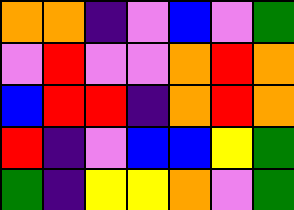[["orange", "orange", "indigo", "violet", "blue", "violet", "green"], ["violet", "red", "violet", "violet", "orange", "red", "orange"], ["blue", "red", "red", "indigo", "orange", "red", "orange"], ["red", "indigo", "violet", "blue", "blue", "yellow", "green"], ["green", "indigo", "yellow", "yellow", "orange", "violet", "green"]]